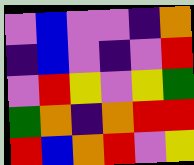[["violet", "blue", "violet", "violet", "indigo", "orange"], ["indigo", "blue", "violet", "indigo", "violet", "red"], ["violet", "red", "yellow", "violet", "yellow", "green"], ["green", "orange", "indigo", "orange", "red", "red"], ["red", "blue", "orange", "red", "violet", "yellow"]]